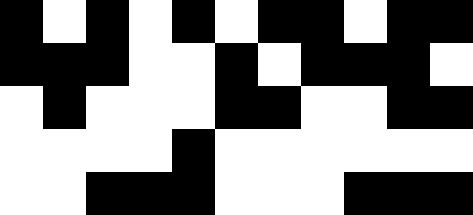[["black", "white", "black", "white", "black", "white", "black", "black", "white", "black", "black"], ["black", "black", "black", "white", "white", "black", "white", "black", "black", "black", "white"], ["white", "black", "white", "white", "white", "black", "black", "white", "white", "black", "black"], ["white", "white", "white", "white", "black", "white", "white", "white", "white", "white", "white"], ["white", "white", "black", "black", "black", "white", "white", "white", "black", "black", "black"]]